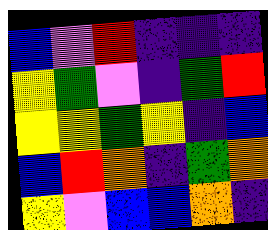[["blue", "violet", "red", "indigo", "indigo", "indigo"], ["yellow", "green", "violet", "indigo", "green", "red"], ["yellow", "yellow", "green", "yellow", "indigo", "blue"], ["blue", "red", "orange", "indigo", "green", "orange"], ["yellow", "violet", "blue", "blue", "orange", "indigo"]]